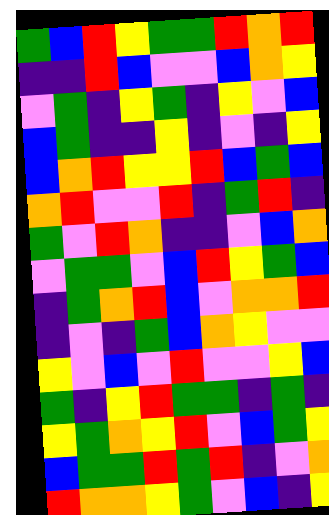[["green", "blue", "red", "yellow", "green", "green", "red", "orange", "red"], ["indigo", "indigo", "red", "blue", "violet", "violet", "blue", "orange", "yellow"], ["violet", "green", "indigo", "yellow", "green", "indigo", "yellow", "violet", "blue"], ["blue", "green", "indigo", "indigo", "yellow", "indigo", "violet", "indigo", "yellow"], ["blue", "orange", "red", "yellow", "yellow", "red", "blue", "green", "blue"], ["orange", "red", "violet", "violet", "red", "indigo", "green", "red", "indigo"], ["green", "violet", "red", "orange", "indigo", "indigo", "violet", "blue", "orange"], ["violet", "green", "green", "violet", "blue", "red", "yellow", "green", "blue"], ["indigo", "green", "orange", "red", "blue", "violet", "orange", "orange", "red"], ["indigo", "violet", "indigo", "green", "blue", "orange", "yellow", "violet", "violet"], ["yellow", "violet", "blue", "violet", "red", "violet", "violet", "yellow", "blue"], ["green", "indigo", "yellow", "red", "green", "green", "indigo", "green", "indigo"], ["yellow", "green", "orange", "yellow", "red", "violet", "blue", "green", "yellow"], ["blue", "green", "green", "red", "green", "red", "indigo", "violet", "orange"], ["red", "orange", "orange", "yellow", "green", "violet", "blue", "indigo", "yellow"]]